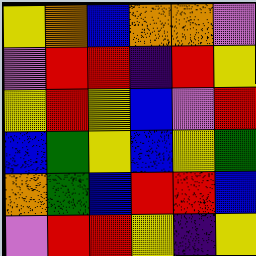[["yellow", "orange", "blue", "orange", "orange", "violet"], ["violet", "red", "red", "indigo", "red", "yellow"], ["yellow", "red", "yellow", "blue", "violet", "red"], ["blue", "green", "yellow", "blue", "yellow", "green"], ["orange", "green", "blue", "red", "red", "blue"], ["violet", "red", "red", "yellow", "indigo", "yellow"]]